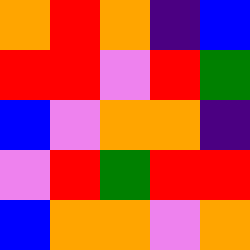[["orange", "red", "orange", "indigo", "blue"], ["red", "red", "violet", "red", "green"], ["blue", "violet", "orange", "orange", "indigo"], ["violet", "red", "green", "red", "red"], ["blue", "orange", "orange", "violet", "orange"]]